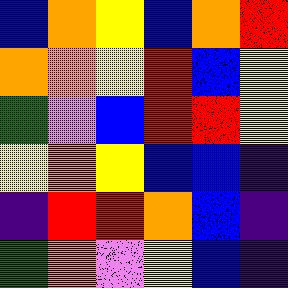[["blue", "orange", "yellow", "blue", "orange", "red"], ["orange", "orange", "yellow", "red", "blue", "yellow"], ["green", "violet", "blue", "red", "red", "yellow"], ["yellow", "orange", "yellow", "blue", "blue", "indigo"], ["indigo", "red", "red", "orange", "blue", "indigo"], ["green", "orange", "violet", "yellow", "blue", "indigo"]]